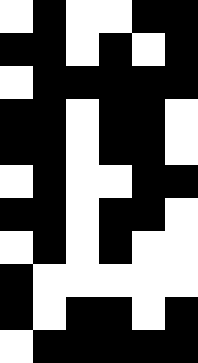[["white", "black", "white", "white", "black", "black"], ["black", "black", "white", "black", "white", "black"], ["white", "black", "black", "black", "black", "black"], ["black", "black", "white", "black", "black", "white"], ["black", "black", "white", "black", "black", "white"], ["white", "black", "white", "white", "black", "black"], ["black", "black", "white", "black", "black", "white"], ["white", "black", "white", "black", "white", "white"], ["black", "white", "white", "white", "white", "white"], ["black", "white", "black", "black", "white", "black"], ["white", "black", "black", "black", "black", "black"]]